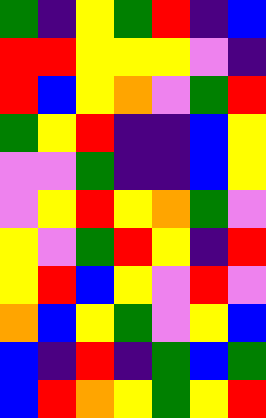[["green", "indigo", "yellow", "green", "red", "indigo", "blue"], ["red", "red", "yellow", "yellow", "yellow", "violet", "indigo"], ["red", "blue", "yellow", "orange", "violet", "green", "red"], ["green", "yellow", "red", "indigo", "indigo", "blue", "yellow"], ["violet", "violet", "green", "indigo", "indigo", "blue", "yellow"], ["violet", "yellow", "red", "yellow", "orange", "green", "violet"], ["yellow", "violet", "green", "red", "yellow", "indigo", "red"], ["yellow", "red", "blue", "yellow", "violet", "red", "violet"], ["orange", "blue", "yellow", "green", "violet", "yellow", "blue"], ["blue", "indigo", "red", "indigo", "green", "blue", "green"], ["blue", "red", "orange", "yellow", "green", "yellow", "red"]]